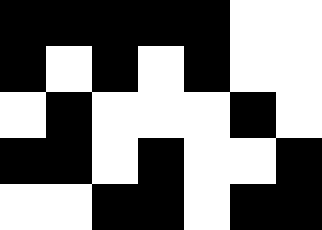[["black", "black", "black", "black", "black", "white", "white"], ["black", "white", "black", "white", "black", "white", "white"], ["white", "black", "white", "white", "white", "black", "white"], ["black", "black", "white", "black", "white", "white", "black"], ["white", "white", "black", "black", "white", "black", "black"]]